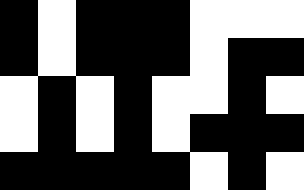[["black", "white", "black", "black", "black", "white", "white", "white"], ["black", "white", "black", "black", "black", "white", "black", "black"], ["white", "black", "white", "black", "white", "white", "black", "white"], ["white", "black", "white", "black", "white", "black", "black", "black"], ["black", "black", "black", "black", "black", "white", "black", "white"]]